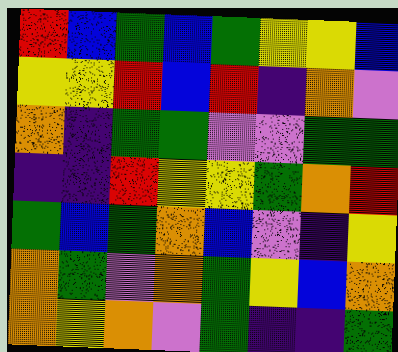[["red", "blue", "green", "blue", "green", "yellow", "yellow", "blue"], ["yellow", "yellow", "red", "blue", "red", "indigo", "orange", "violet"], ["orange", "indigo", "green", "green", "violet", "violet", "green", "green"], ["indigo", "indigo", "red", "yellow", "yellow", "green", "orange", "red"], ["green", "blue", "green", "orange", "blue", "violet", "indigo", "yellow"], ["orange", "green", "violet", "orange", "green", "yellow", "blue", "orange"], ["orange", "yellow", "orange", "violet", "green", "indigo", "indigo", "green"]]